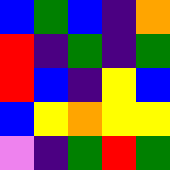[["blue", "green", "blue", "indigo", "orange"], ["red", "indigo", "green", "indigo", "green"], ["red", "blue", "indigo", "yellow", "blue"], ["blue", "yellow", "orange", "yellow", "yellow"], ["violet", "indigo", "green", "red", "green"]]